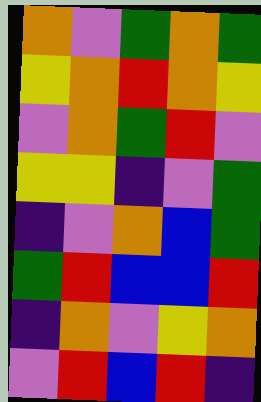[["orange", "violet", "green", "orange", "green"], ["yellow", "orange", "red", "orange", "yellow"], ["violet", "orange", "green", "red", "violet"], ["yellow", "yellow", "indigo", "violet", "green"], ["indigo", "violet", "orange", "blue", "green"], ["green", "red", "blue", "blue", "red"], ["indigo", "orange", "violet", "yellow", "orange"], ["violet", "red", "blue", "red", "indigo"]]